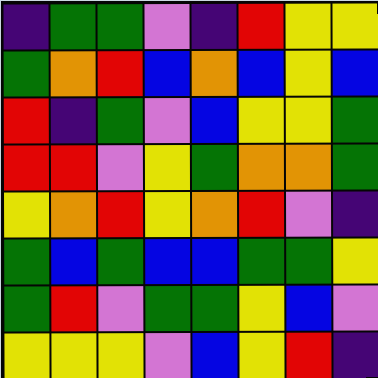[["indigo", "green", "green", "violet", "indigo", "red", "yellow", "yellow"], ["green", "orange", "red", "blue", "orange", "blue", "yellow", "blue"], ["red", "indigo", "green", "violet", "blue", "yellow", "yellow", "green"], ["red", "red", "violet", "yellow", "green", "orange", "orange", "green"], ["yellow", "orange", "red", "yellow", "orange", "red", "violet", "indigo"], ["green", "blue", "green", "blue", "blue", "green", "green", "yellow"], ["green", "red", "violet", "green", "green", "yellow", "blue", "violet"], ["yellow", "yellow", "yellow", "violet", "blue", "yellow", "red", "indigo"]]